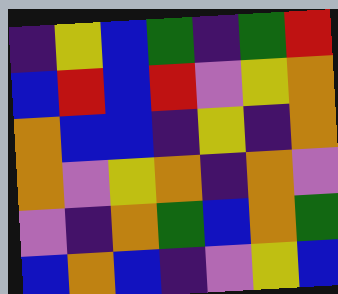[["indigo", "yellow", "blue", "green", "indigo", "green", "red"], ["blue", "red", "blue", "red", "violet", "yellow", "orange"], ["orange", "blue", "blue", "indigo", "yellow", "indigo", "orange"], ["orange", "violet", "yellow", "orange", "indigo", "orange", "violet"], ["violet", "indigo", "orange", "green", "blue", "orange", "green"], ["blue", "orange", "blue", "indigo", "violet", "yellow", "blue"]]